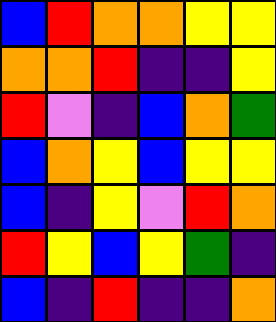[["blue", "red", "orange", "orange", "yellow", "yellow"], ["orange", "orange", "red", "indigo", "indigo", "yellow"], ["red", "violet", "indigo", "blue", "orange", "green"], ["blue", "orange", "yellow", "blue", "yellow", "yellow"], ["blue", "indigo", "yellow", "violet", "red", "orange"], ["red", "yellow", "blue", "yellow", "green", "indigo"], ["blue", "indigo", "red", "indigo", "indigo", "orange"]]